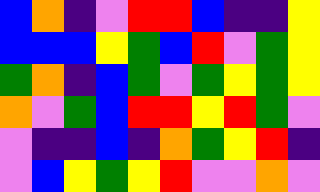[["blue", "orange", "indigo", "violet", "red", "red", "blue", "indigo", "indigo", "yellow"], ["blue", "blue", "blue", "yellow", "green", "blue", "red", "violet", "green", "yellow"], ["green", "orange", "indigo", "blue", "green", "violet", "green", "yellow", "green", "yellow"], ["orange", "violet", "green", "blue", "red", "red", "yellow", "red", "green", "violet"], ["violet", "indigo", "indigo", "blue", "indigo", "orange", "green", "yellow", "red", "indigo"], ["violet", "blue", "yellow", "green", "yellow", "red", "violet", "violet", "orange", "violet"]]